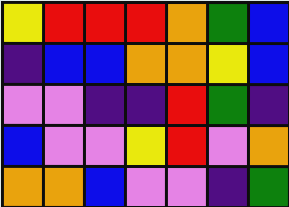[["yellow", "red", "red", "red", "orange", "green", "blue"], ["indigo", "blue", "blue", "orange", "orange", "yellow", "blue"], ["violet", "violet", "indigo", "indigo", "red", "green", "indigo"], ["blue", "violet", "violet", "yellow", "red", "violet", "orange"], ["orange", "orange", "blue", "violet", "violet", "indigo", "green"]]